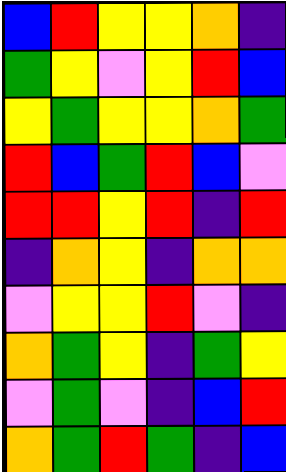[["blue", "red", "yellow", "yellow", "orange", "indigo"], ["green", "yellow", "violet", "yellow", "red", "blue"], ["yellow", "green", "yellow", "yellow", "orange", "green"], ["red", "blue", "green", "red", "blue", "violet"], ["red", "red", "yellow", "red", "indigo", "red"], ["indigo", "orange", "yellow", "indigo", "orange", "orange"], ["violet", "yellow", "yellow", "red", "violet", "indigo"], ["orange", "green", "yellow", "indigo", "green", "yellow"], ["violet", "green", "violet", "indigo", "blue", "red"], ["orange", "green", "red", "green", "indigo", "blue"]]